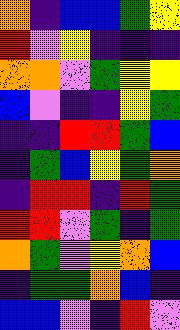[["orange", "indigo", "blue", "blue", "green", "yellow"], ["red", "violet", "yellow", "indigo", "indigo", "indigo"], ["orange", "orange", "violet", "green", "yellow", "yellow"], ["blue", "violet", "indigo", "indigo", "yellow", "green"], ["indigo", "indigo", "red", "red", "green", "blue"], ["indigo", "green", "blue", "yellow", "green", "orange"], ["indigo", "red", "red", "indigo", "red", "green"], ["red", "red", "violet", "green", "indigo", "green"], ["orange", "green", "violet", "yellow", "orange", "blue"], ["indigo", "green", "green", "orange", "blue", "indigo"], ["blue", "blue", "violet", "indigo", "red", "violet"]]